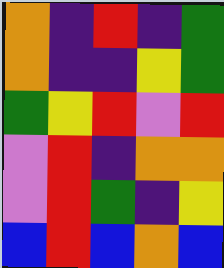[["orange", "indigo", "red", "indigo", "green"], ["orange", "indigo", "indigo", "yellow", "green"], ["green", "yellow", "red", "violet", "red"], ["violet", "red", "indigo", "orange", "orange"], ["violet", "red", "green", "indigo", "yellow"], ["blue", "red", "blue", "orange", "blue"]]